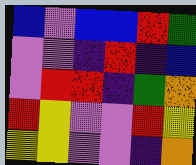[["blue", "violet", "blue", "blue", "red", "green"], ["violet", "violet", "indigo", "red", "indigo", "blue"], ["violet", "red", "red", "indigo", "green", "orange"], ["red", "yellow", "violet", "violet", "red", "yellow"], ["yellow", "yellow", "violet", "violet", "indigo", "orange"]]